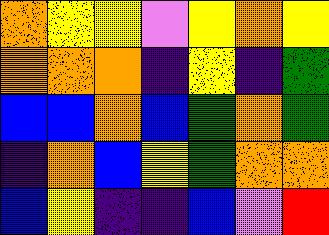[["orange", "yellow", "yellow", "violet", "yellow", "orange", "yellow"], ["orange", "orange", "orange", "indigo", "yellow", "indigo", "green"], ["blue", "blue", "orange", "blue", "green", "orange", "green"], ["indigo", "orange", "blue", "yellow", "green", "orange", "orange"], ["blue", "yellow", "indigo", "indigo", "blue", "violet", "red"]]